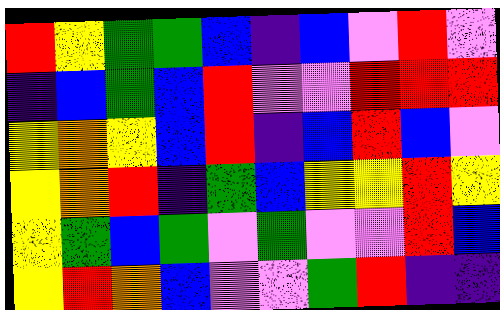[["red", "yellow", "green", "green", "blue", "indigo", "blue", "violet", "red", "violet"], ["indigo", "blue", "green", "blue", "red", "violet", "violet", "red", "red", "red"], ["yellow", "orange", "yellow", "blue", "red", "indigo", "blue", "red", "blue", "violet"], ["yellow", "orange", "red", "indigo", "green", "blue", "yellow", "yellow", "red", "yellow"], ["yellow", "green", "blue", "green", "violet", "green", "violet", "violet", "red", "blue"], ["yellow", "red", "orange", "blue", "violet", "violet", "green", "red", "indigo", "indigo"]]